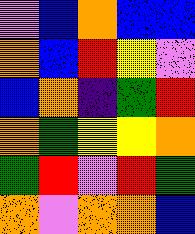[["violet", "blue", "orange", "blue", "blue"], ["orange", "blue", "red", "yellow", "violet"], ["blue", "orange", "indigo", "green", "red"], ["orange", "green", "yellow", "yellow", "orange"], ["green", "red", "violet", "red", "green"], ["orange", "violet", "orange", "orange", "blue"]]